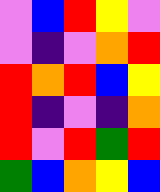[["violet", "blue", "red", "yellow", "violet"], ["violet", "indigo", "violet", "orange", "red"], ["red", "orange", "red", "blue", "yellow"], ["red", "indigo", "violet", "indigo", "orange"], ["red", "violet", "red", "green", "red"], ["green", "blue", "orange", "yellow", "blue"]]